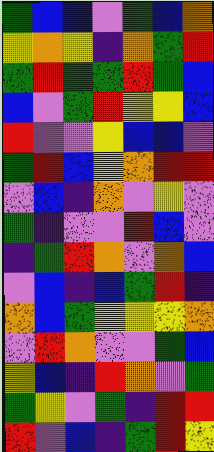[["green", "blue", "blue", "violet", "green", "blue", "orange"], ["yellow", "orange", "yellow", "indigo", "orange", "green", "red"], ["green", "red", "green", "green", "red", "green", "blue"], ["blue", "violet", "green", "red", "yellow", "yellow", "blue"], ["red", "violet", "violet", "yellow", "blue", "blue", "violet"], ["green", "red", "blue", "yellow", "orange", "red", "red"], ["violet", "blue", "indigo", "orange", "violet", "yellow", "violet"], ["green", "indigo", "violet", "violet", "red", "blue", "violet"], ["indigo", "green", "red", "orange", "violet", "orange", "blue"], ["violet", "blue", "indigo", "blue", "green", "red", "indigo"], ["orange", "blue", "green", "yellow", "yellow", "yellow", "orange"], ["violet", "red", "orange", "violet", "violet", "green", "blue"], ["yellow", "blue", "indigo", "red", "orange", "violet", "green"], ["green", "yellow", "violet", "green", "indigo", "red", "red"], ["red", "violet", "blue", "indigo", "green", "red", "yellow"]]